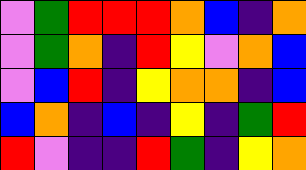[["violet", "green", "red", "red", "red", "orange", "blue", "indigo", "orange"], ["violet", "green", "orange", "indigo", "red", "yellow", "violet", "orange", "blue"], ["violet", "blue", "red", "indigo", "yellow", "orange", "orange", "indigo", "blue"], ["blue", "orange", "indigo", "blue", "indigo", "yellow", "indigo", "green", "red"], ["red", "violet", "indigo", "indigo", "red", "green", "indigo", "yellow", "orange"]]